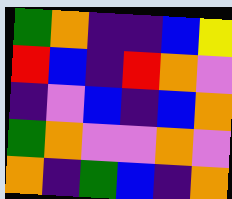[["green", "orange", "indigo", "indigo", "blue", "yellow"], ["red", "blue", "indigo", "red", "orange", "violet"], ["indigo", "violet", "blue", "indigo", "blue", "orange"], ["green", "orange", "violet", "violet", "orange", "violet"], ["orange", "indigo", "green", "blue", "indigo", "orange"]]